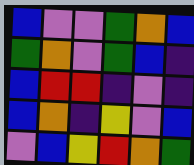[["blue", "violet", "violet", "green", "orange", "blue"], ["green", "orange", "violet", "green", "blue", "indigo"], ["blue", "red", "red", "indigo", "violet", "indigo"], ["blue", "orange", "indigo", "yellow", "violet", "blue"], ["violet", "blue", "yellow", "red", "orange", "green"]]